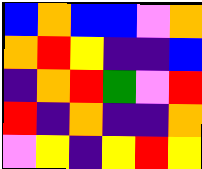[["blue", "orange", "blue", "blue", "violet", "orange"], ["orange", "red", "yellow", "indigo", "indigo", "blue"], ["indigo", "orange", "red", "green", "violet", "red"], ["red", "indigo", "orange", "indigo", "indigo", "orange"], ["violet", "yellow", "indigo", "yellow", "red", "yellow"]]